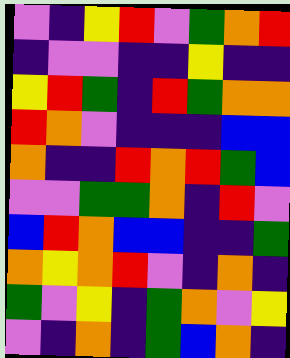[["violet", "indigo", "yellow", "red", "violet", "green", "orange", "red"], ["indigo", "violet", "violet", "indigo", "indigo", "yellow", "indigo", "indigo"], ["yellow", "red", "green", "indigo", "red", "green", "orange", "orange"], ["red", "orange", "violet", "indigo", "indigo", "indigo", "blue", "blue"], ["orange", "indigo", "indigo", "red", "orange", "red", "green", "blue"], ["violet", "violet", "green", "green", "orange", "indigo", "red", "violet"], ["blue", "red", "orange", "blue", "blue", "indigo", "indigo", "green"], ["orange", "yellow", "orange", "red", "violet", "indigo", "orange", "indigo"], ["green", "violet", "yellow", "indigo", "green", "orange", "violet", "yellow"], ["violet", "indigo", "orange", "indigo", "green", "blue", "orange", "indigo"]]